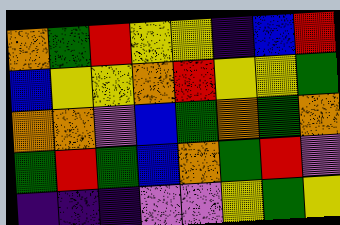[["orange", "green", "red", "yellow", "yellow", "indigo", "blue", "red"], ["blue", "yellow", "yellow", "orange", "red", "yellow", "yellow", "green"], ["orange", "orange", "violet", "blue", "green", "orange", "green", "orange"], ["green", "red", "green", "blue", "orange", "green", "red", "violet"], ["indigo", "indigo", "indigo", "violet", "violet", "yellow", "green", "yellow"]]